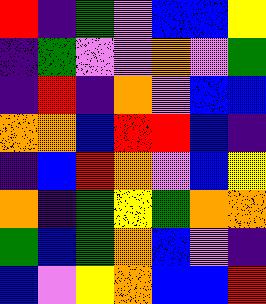[["red", "indigo", "green", "violet", "blue", "blue", "yellow"], ["indigo", "green", "violet", "violet", "orange", "violet", "green"], ["indigo", "red", "indigo", "orange", "violet", "blue", "blue"], ["orange", "orange", "blue", "red", "red", "blue", "indigo"], ["indigo", "blue", "red", "orange", "violet", "blue", "yellow"], ["orange", "indigo", "green", "yellow", "green", "orange", "orange"], ["green", "blue", "green", "orange", "blue", "violet", "indigo"], ["blue", "violet", "yellow", "orange", "blue", "blue", "red"]]